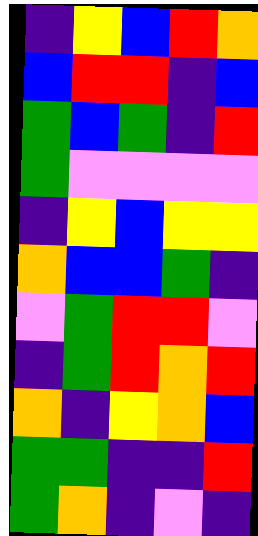[["indigo", "yellow", "blue", "red", "orange"], ["blue", "red", "red", "indigo", "blue"], ["green", "blue", "green", "indigo", "red"], ["green", "violet", "violet", "violet", "violet"], ["indigo", "yellow", "blue", "yellow", "yellow"], ["orange", "blue", "blue", "green", "indigo"], ["violet", "green", "red", "red", "violet"], ["indigo", "green", "red", "orange", "red"], ["orange", "indigo", "yellow", "orange", "blue"], ["green", "green", "indigo", "indigo", "red"], ["green", "orange", "indigo", "violet", "indigo"]]